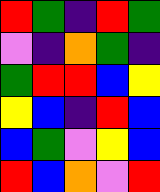[["red", "green", "indigo", "red", "green"], ["violet", "indigo", "orange", "green", "indigo"], ["green", "red", "red", "blue", "yellow"], ["yellow", "blue", "indigo", "red", "blue"], ["blue", "green", "violet", "yellow", "blue"], ["red", "blue", "orange", "violet", "red"]]